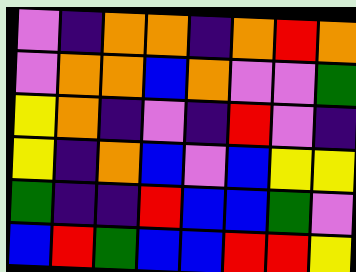[["violet", "indigo", "orange", "orange", "indigo", "orange", "red", "orange"], ["violet", "orange", "orange", "blue", "orange", "violet", "violet", "green"], ["yellow", "orange", "indigo", "violet", "indigo", "red", "violet", "indigo"], ["yellow", "indigo", "orange", "blue", "violet", "blue", "yellow", "yellow"], ["green", "indigo", "indigo", "red", "blue", "blue", "green", "violet"], ["blue", "red", "green", "blue", "blue", "red", "red", "yellow"]]